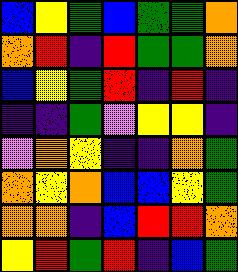[["blue", "yellow", "green", "blue", "green", "green", "orange"], ["orange", "red", "indigo", "red", "green", "green", "orange"], ["blue", "yellow", "green", "red", "indigo", "red", "indigo"], ["indigo", "indigo", "green", "violet", "yellow", "yellow", "indigo"], ["violet", "orange", "yellow", "indigo", "indigo", "orange", "green"], ["orange", "yellow", "orange", "blue", "blue", "yellow", "green"], ["orange", "orange", "indigo", "blue", "red", "red", "orange"], ["yellow", "red", "green", "red", "indigo", "blue", "green"]]